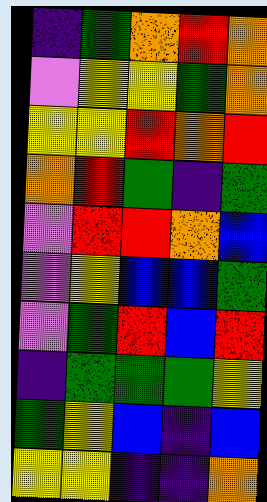[["indigo", "green", "orange", "red", "orange"], ["violet", "yellow", "yellow", "green", "orange"], ["yellow", "yellow", "red", "orange", "red"], ["orange", "red", "green", "indigo", "green"], ["violet", "red", "red", "orange", "blue"], ["violet", "yellow", "blue", "blue", "green"], ["violet", "green", "red", "blue", "red"], ["indigo", "green", "green", "green", "yellow"], ["green", "yellow", "blue", "indigo", "blue"], ["yellow", "yellow", "indigo", "indigo", "orange"]]